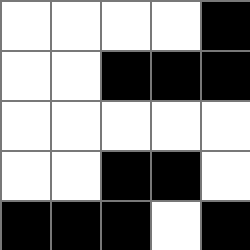[["white", "white", "white", "white", "black"], ["white", "white", "black", "black", "black"], ["white", "white", "white", "white", "white"], ["white", "white", "black", "black", "white"], ["black", "black", "black", "white", "black"]]